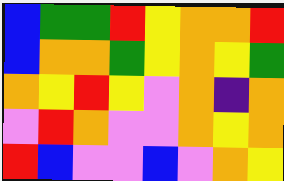[["blue", "green", "green", "red", "yellow", "orange", "orange", "red"], ["blue", "orange", "orange", "green", "yellow", "orange", "yellow", "green"], ["orange", "yellow", "red", "yellow", "violet", "orange", "indigo", "orange"], ["violet", "red", "orange", "violet", "violet", "orange", "yellow", "orange"], ["red", "blue", "violet", "violet", "blue", "violet", "orange", "yellow"]]